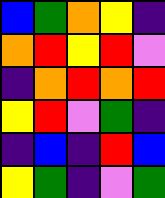[["blue", "green", "orange", "yellow", "indigo"], ["orange", "red", "yellow", "red", "violet"], ["indigo", "orange", "red", "orange", "red"], ["yellow", "red", "violet", "green", "indigo"], ["indigo", "blue", "indigo", "red", "blue"], ["yellow", "green", "indigo", "violet", "green"]]